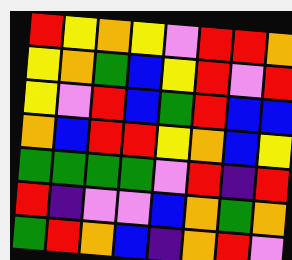[["red", "yellow", "orange", "yellow", "violet", "red", "red", "orange"], ["yellow", "orange", "green", "blue", "yellow", "red", "violet", "red"], ["yellow", "violet", "red", "blue", "green", "red", "blue", "blue"], ["orange", "blue", "red", "red", "yellow", "orange", "blue", "yellow"], ["green", "green", "green", "green", "violet", "red", "indigo", "red"], ["red", "indigo", "violet", "violet", "blue", "orange", "green", "orange"], ["green", "red", "orange", "blue", "indigo", "orange", "red", "violet"]]